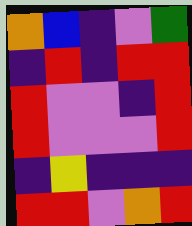[["orange", "blue", "indigo", "violet", "green"], ["indigo", "red", "indigo", "red", "red"], ["red", "violet", "violet", "indigo", "red"], ["red", "violet", "violet", "violet", "red"], ["indigo", "yellow", "indigo", "indigo", "indigo"], ["red", "red", "violet", "orange", "red"]]